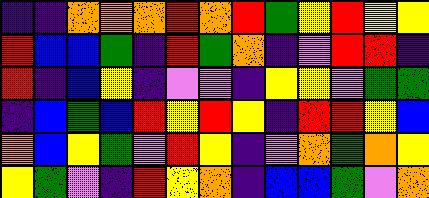[["indigo", "indigo", "orange", "orange", "orange", "red", "orange", "red", "green", "yellow", "red", "yellow", "yellow"], ["red", "blue", "blue", "green", "indigo", "red", "green", "orange", "indigo", "violet", "red", "red", "indigo"], ["red", "indigo", "blue", "yellow", "indigo", "violet", "violet", "indigo", "yellow", "yellow", "violet", "green", "green"], ["indigo", "blue", "green", "blue", "red", "yellow", "red", "yellow", "indigo", "red", "red", "yellow", "blue"], ["orange", "blue", "yellow", "green", "violet", "red", "yellow", "indigo", "violet", "orange", "green", "orange", "yellow"], ["yellow", "green", "violet", "indigo", "red", "yellow", "orange", "indigo", "blue", "blue", "green", "violet", "orange"]]